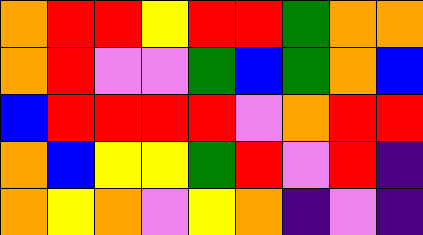[["orange", "red", "red", "yellow", "red", "red", "green", "orange", "orange"], ["orange", "red", "violet", "violet", "green", "blue", "green", "orange", "blue"], ["blue", "red", "red", "red", "red", "violet", "orange", "red", "red"], ["orange", "blue", "yellow", "yellow", "green", "red", "violet", "red", "indigo"], ["orange", "yellow", "orange", "violet", "yellow", "orange", "indigo", "violet", "indigo"]]